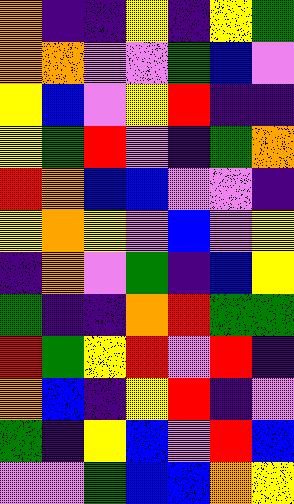[["orange", "indigo", "indigo", "yellow", "indigo", "yellow", "green"], ["orange", "orange", "violet", "violet", "green", "blue", "violet"], ["yellow", "blue", "violet", "yellow", "red", "indigo", "indigo"], ["yellow", "green", "red", "violet", "indigo", "green", "orange"], ["red", "orange", "blue", "blue", "violet", "violet", "indigo"], ["yellow", "orange", "yellow", "violet", "blue", "violet", "yellow"], ["indigo", "orange", "violet", "green", "indigo", "blue", "yellow"], ["green", "indigo", "indigo", "orange", "red", "green", "green"], ["red", "green", "yellow", "red", "violet", "red", "indigo"], ["orange", "blue", "indigo", "yellow", "red", "indigo", "violet"], ["green", "indigo", "yellow", "blue", "violet", "red", "blue"], ["violet", "violet", "green", "blue", "blue", "orange", "yellow"]]